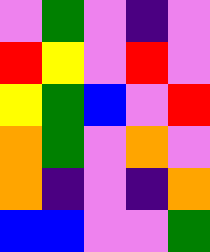[["violet", "green", "violet", "indigo", "violet"], ["red", "yellow", "violet", "red", "violet"], ["yellow", "green", "blue", "violet", "red"], ["orange", "green", "violet", "orange", "violet"], ["orange", "indigo", "violet", "indigo", "orange"], ["blue", "blue", "violet", "violet", "green"]]